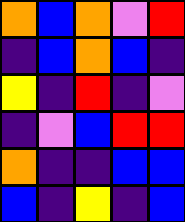[["orange", "blue", "orange", "violet", "red"], ["indigo", "blue", "orange", "blue", "indigo"], ["yellow", "indigo", "red", "indigo", "violet"], ["indigo", "violet", "blue", "red", "red"], ["orange", "indigo", "indigo", "blue", "blue"], ["blue", "indigo", "yellow", "indigo", "blue"]]